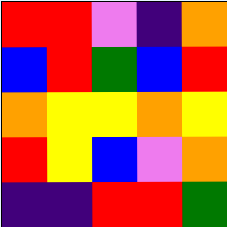[["red", "red", "violet", "indigo", "orange"], ["blue", "red", "green", "blue", "red"], ["orange", "yellow", "yellow", "orange", "yellow"], ["red", "yellow", "blue", "violet", "orange"], ["indigo", "indigo", "red", "red", "green"]]